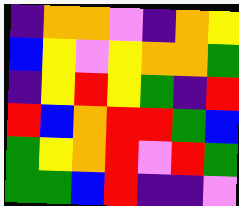[["indigo", "orange", "orange", "violet", "indigo", "orange", "yellow"], ["blue", "yellow", "violet", "yellow", "orange", "orange", "green"], ["indigo", "yellow", "red", "yellow", "green", "indigo", "red"], ["red", "blue", "orange", "red", "red", "green", "blue"], ["green", "yellow", "orange", "red", "violet", "red", "green"], ["green", "green", "blue", "red", "indigo", "indigo", "violet"]]